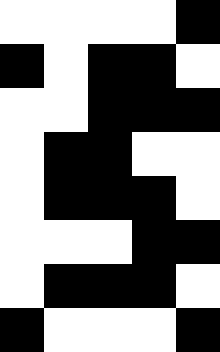[["white", "white", "white", "white", "black"], ["black", "white", "black", "black", "white"], ["white", "white", "black", "black", "black"], ["white", "black", "black", "white", "white"], ["white", "black", "black", "black", "white"], ["white", "white", "white", "black", "black"], ["white", "black", "black", "black", "white"], ["black", "white", "white", "white", "black"]]